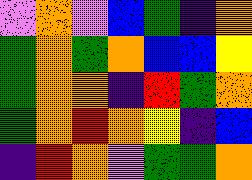[["violet", "orange", "violet", "blue", "green", "indigo", "orange"], ["green", "orange", "green", "orange", "blue", "blue", "yellow"], ["green", "orange", "orange", "indigo", "red", "green", "orange"], ["green", "orange", "red", "orange", "yellow", "indigo", "blue"], ["indigo", "red", "orange", "violet", "green", "green", "orange"]]